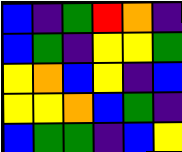[["blue", "indigo", "green", "red", "orange", "indigo"], ["blue", "green", "indigo", "yellow", "yellow", "green"], ["yellow", "orange", "blue", "yellow", "indigo", "blue"], ["yellow", "yellow", "orange", "blue", "green", "indigo"], ["blue", "green", "green", "indigo", "blue", "yellow"]]